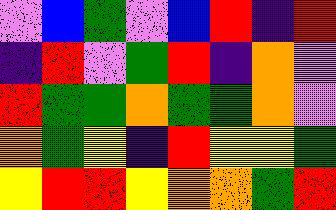[["violet", "blue", "green", "violet", "blue", "red", "indigo", "red"], ["indigo", "red", "violet", "green", "red", "indigo", "orange", "violet"], ["red", "green", "green", "orange", "green", "green", "orange", "violet"], ["orange", "green", "yellow", "indigo", "red", "yellow", "yellow", "green"], ["yellow", "red", "red", "yellow", "orange", "orange", "green", "red"]]